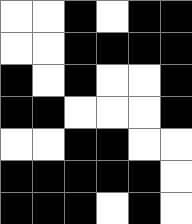[["white", "white", "black", "white", "black", "black"], ["white", "white", "black", "black", "black", "black"], ["black", "white", "black", "white", "white", "black"], ["black", "black", "white", "white", "white", "black"], ["white", "white", "black", "black", "white", "white"], ["black", "black", "black", "black", "black", "white"], ["black", "black", "black", "white", "black", "white"]]